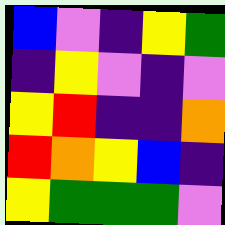[["blue", "violet", "indigo", "yellow", "green"], ["indigo", "yellow", "violet", "indigo", "violet"], ["yellow", "red", "indigo", "indigo", "orange"], ["red", "orange", "yellow", "blue", "indigo"], ["yellow", "green", "green", "green", "violet"]]